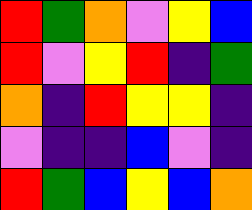[["red", "green", "orange", "violet", "yellow", "blue"], ["red", "violet", "yellow", "red", "indigo", "green"], ["orange", "indigo", "red", "yellow", "yellow", "indigo"], ["violet", "indigo", "indigo", "blue", "violet", "indigo"], ["red", "green", "blue", "yellow", "blue", "orange"]]